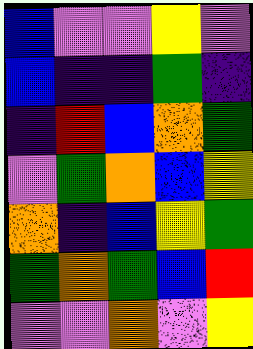[["blue", "violet", "violet", "yellow", "violet"], ["blue", "indigo", "indigo", "green", "indigo"], ["indigo", "red", "blue", "orange", "green"], ["violet", "green", "orange", "blue", "yellow"], ["orange", "indigo", "blue", "yellow", "green"], ["green", "orange", "green", "blue", "red"], ["violet", "violet", "orange", "violet", "yellow"]]